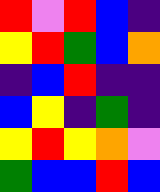[["red", "violet", "red", "blue", "indigo"], ["yellow", "red", "green", "blue", "orange"], ["indigo", "blue", "red", "indigo", "indigo"], ["blue", "yellow", "indigo", "green", "indigo"], ["yellow", "red", "yellow", "orange", "violet"], ["green", "blue", "blue", "red", "blue"]]